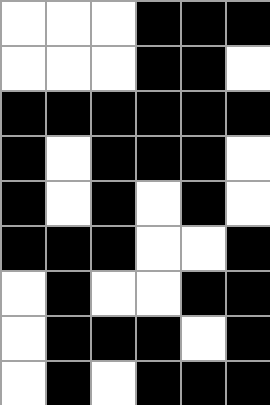[["white", "white", "white", "black", "black", "black"], ["white", "white", "white", "black", "black", "white"], ["black", "black", "black", "black", "black", "black"], ["black", "white", "black", "black", "black", "white"], ["black", "white", "black", "white", "black", "white"], ["black", "black", "black", "white", "white", "black"], ["white", "black", "white", "white", "black", "black"], ["white", "black", "black", "black", "white", "black"], ["white", "black", "white", "black", "black", "black"]]